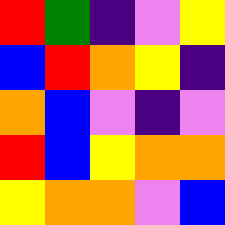[["red", "green", "indigo", "violet", "yellow"], ["blue", "red", "orange", "yellow", "indigo"], ["orange", "blue", "violet", "indigo", "violet"], ["red", "blue", "yellow", "orange", "orange"], ["yellow", "orange", "orange", "violet", "blue"]]